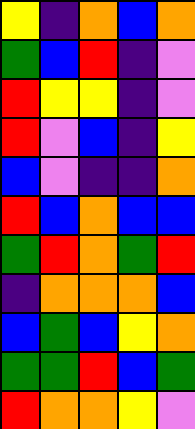[["yellow", "indigo", "orange", "blue", "orange"], ["green", "blue", "red", "indigo", "violet"], ["red", "yellow", "yellow", "indigo", "violet"], ["red", "violet", "blue", "indigo", "yellow"], ["blue", "violet", "indigo", "indigo", "orange"], ["red", "blue", "orange", "blue", "blue"], ["green", "red", "orange", "green", "red"], ["indigo", "orange", "orange", "orange", "blue"], ["blue", "green", "blue", "yellow", "orange"], ["green", "green", "red", "blue", "green"], ["red", "orange", "orange", "yellow", "violet"]]